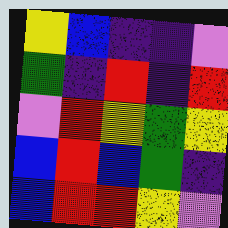[["yellow", "blue", "indigo", "indigo", "violet"], ["green", "indigo", "red", "indigo", "red"], ["violet", "red", "yellow", "green", "yellow"], ["blue", "red", "blue", "green", "indigo"], ["blue", "red", "red", "yellow", "violet"]]